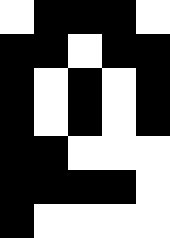[["white", "black", "black", "black", "white"], ["black", "black", "white", "black", "black"], ["black", "white", "black", "white", "black"], ["black", "white", "black", "white", "black"], ["black", "black", "white", "white", "white"], ["black", "black", "black", "black", "white"], ["black", "white", "white", "white", "white"]]